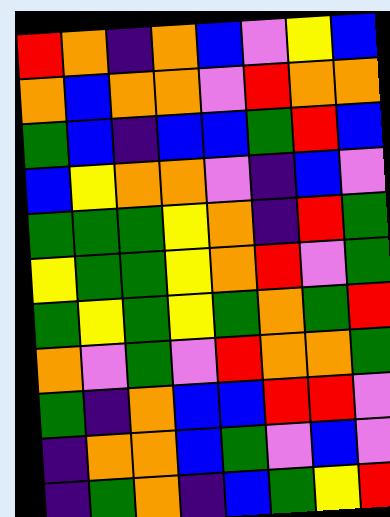[["red", "orange", "indigo", "orange", "blue", "violet", "yellow", "blue"], ["orange", "blue", "orange", "orange", "violet", "red", "orange", "orange"], ["green", "blue", "indigo", "blue", "blue", "green", "red", "blue"], ["blue", "yellow", "orange", "orange", "violet", "indigo", "blue", "violet"], ["green", "green", "green", "yellow", "orange", "indigo", "red", "green"], ["yellow", "green", "green", "yellow", "orange", "red", "violet", "green"], ["green", "yellow", "green", "yellow", "green", "orange", "green", "red"], ["orange", "violet", "green", "violet", "red", "orange", "orange", "green"], ["green", "indigo", "orange", "blue", "blue", "red", "red", "violet"], ["indigo", "orange", "orange", "blue", "green", "violet", "blue", "violet"], ["indigo", "green", "orange", "indigo", "blue", "green", "yellow", "red"]]